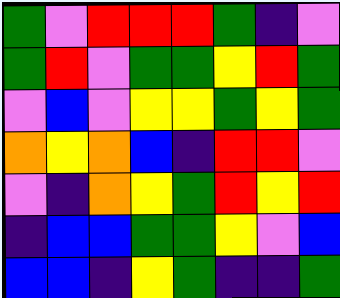[["green", "violet", "red", "red", "red", "green", "indigo", "violet"], ["green", "red", "violet", "green", "green", "yellow", "red", "green"], ["violet", "blue", "violet", "yellow", "yellow", "green", "yellow", "green"], ["orange", "yellow", "orange", "blue", "indigo", "red", "red", "violet"], ["violet", "indigo", "orange", "yellow", "green", "red", "yellow", "red"], ["indigo", "blue", "blue", "green", "green", "yellow", "violet", "blue"], ["blue", "blue", "indigo", "yellow", "green", "indigo", "indigo", "green"]]